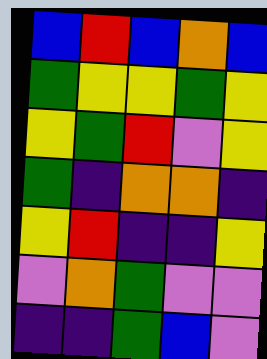[["blue", "red", "blue", "orange", "blue"], ["green", "yellow", "yellow", "green", "yellow"], ["yellow", "green", "red", "violet", "yellow"], ["green", "indigo", "orange", "orange", "indigo"], ["yellow", "red", "indigo", "indigo", "yellow"], ["violet", "orange", "green", "violet", "violet"], ["indigo", "indigo", "green", "blue", "violet"]]